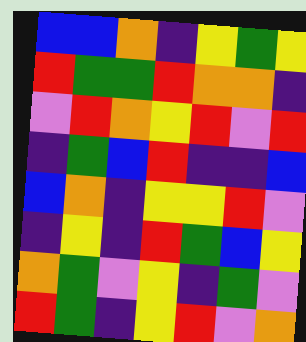[["blue", "blue", "orange", "indigo", "yellow", "green", "yellow"], ["red", "green", "green", "red", "orange", "orange", "indigo"], ["violet", "red", "orange", "yellow", "red", "violet", "red"], ["indigo", "green", "blue", "red", "indigo", "indigo", "blue"], ["blue", "orange", "indigo", "yellow", "yellow", "red", "violet"], ["indigo", "yellow", "indigo", "red", "green", "blue", "yellow"], ["orange", "green", "violet", "yellow", "indigo", "green", "violet"], ["red", "green", "indigo", "yellow", "red", "violet", "orange"]]